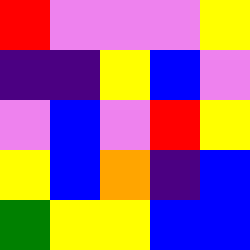[["red", "violet", "violet", "violet", "yellow"], ["indigo", "indigo", "yellow", "blue", "violet"], ["violet", "blue", "violet", "red", "yellow"], ["yellow", "blue", "orange", "indigo", "blue"], ["green", "yellow", "yellow", "blue", "blue"]]